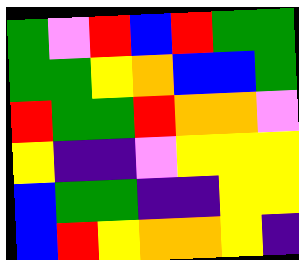[["green", "violet", "red", "blue", "red", "green", "green"], ["green", "green", "yellow", "orange", "blue", "blue", "green"], ["red", "green", "green", "red", "orange", "orange", "violet"], ["yellow", "indigo", "indigo", "violet", "yellow", "yellow", "yellow"], ["blue", "green", "green", "indigo", "indigo", "yellow", "yellow"], ["blue", "red", "yellow", "orange", "orange", "yellow", "indigo"]]